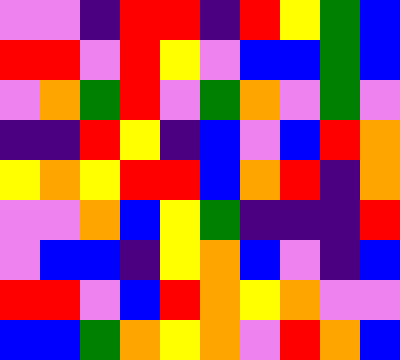[["violet", "violet", "indigo", "red", "red", "indigo", "red", "yellow", "green", "blue"], ["red", "red", "violet", "red", "yellow", "violet", "blue", "blue", "green", "blue"], ["violet", "orange", "green", "red", "violet", "green", "orange", "violet", "green", "violet"], ["indigo", "indigo", "red", "yellow", "indigo", "blue", "violet", "blue", "red", "orange"], ["yellow", "orange", "yellow", "red", "red", "blue", "orange", "red", "indigo", "orange"], ["violet", "violet", "orange", "blue", "yellow", "green", "indigo", "indigo", "indigo", "red"], ["violet", "blue", "blue", "indigo", "yellow", "orange", "blue", "violet", "indigo", "blue"], ["red", "red", "violet", "blue", "red", "orange", "yellow", "orange", "violet", "violet"], ["blue", "blue", "green", "orange", "yellow", "orange", "violet", "red", "orange", "blue"]]